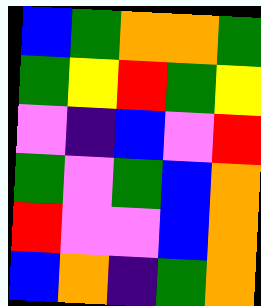[["blue", "green", "orange", "orange", "green"], ["green", "yellow", "red", "green", "yellow"], ["violet", "indigo", "blue", "violet", "red"], ["green", "violet", "green", "blue", "orange"], ["red", "violet", "violet", "blue", "orange"], ["blue", "orange", "indigo", "green", "orange"]]